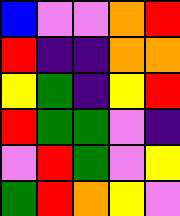[["blue", "violet", "violet", "orange", "red"], ["red", "indigo", "indigo", "orange", "orange"], ["yellow", "green", "indigo", "yellow", "red"], ["red", "green", "green", "violet", "indigo"], ["violet", "red", "green", "violet", "yellow"], ["green", "red", "orange", "yellow", "violet"]]